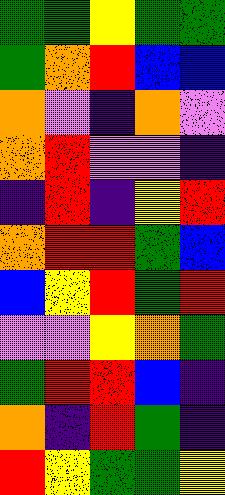[["green", "green", "yellow", "green", "green"], ["green", "orange", "red", "blue", "blue"], ["orange", "violet", "indigo", "orange", "violet"], ["orange", "red", "violet", "violet", "indigo"], ["indigo", "red", "indigo", "yellow", "red"], ["orange", "red", "red", "green", "blue"], ["blue", "yellow", "red", "green", "red"], ["violet", "violet", "yellow", "orange", "green"], ["green", "red", "red", "blue", "indigo"], ["orange", "indigo", "red", "green", "indigo"], ["red", "yellow", "green", "green", "yellow"]]